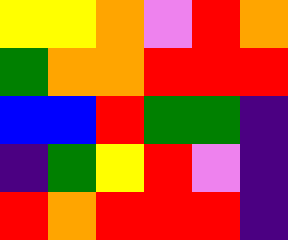[["yellow", "yellow", "orange", "violet", "red", "orange"], ["green", "orange", "orange", "red", "red", "red"], ["blue", "blue", "red", "green", "green", "indigo"], ["indigo", "green", "yellow", "red", "violet", "indigo"], ["red", "orange", "red", "red", "red", "indigo"]]